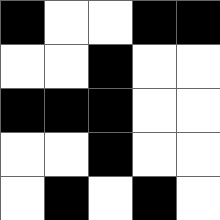[["black", "white", "white", "black", "black"], ["white", "white", "black", "white", "white"], ["black", "black", "black", "white", "white"], ["white", "white", "black", "white", "white"], ["white", "black", "white", "black", "white"]]